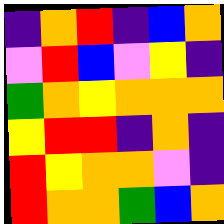[["indigo", "orange", "red", "indigo", "blue", "orange"], ["violet", "red", "blue", "violet", "yellow", "indigo"], ["green", "orange", "yellow", "orange", "orange", "orange"], ["yellow", "red", "red", "indigo", "orange", "indigo"], ["red", "yellow", "orange", "orange", "violet", "indigo"], ["red", "orange", "orange", "green", "blue", "orange"]]